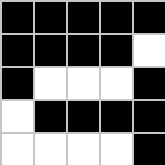[["black", "black", "black", "black", "black"], ["black", "black", "black", "black", "white"], ["black", "white", "white", "white", "black"], ["white", "black", "black", "black", "black"], ["white", "white", "white", "white", "black"]]